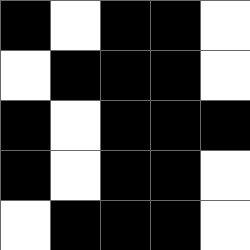[["black", "white", "black", "black", "white"], ["white", "black", "black", "black", "white"], ["black", "white", "black", "black", "black"], ["black", "white", "black", "black", "white"], ["white", "black", "black", "black", "white"]]